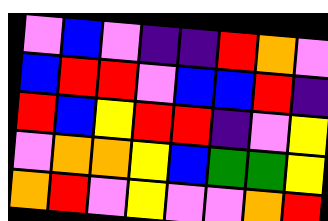[["violet", "blue", "violet", "indigo", "indigo", "red", "orange", "violet"], ["blue", "red", "red", "violet", "blue", "blue", "red", "indigo"], ["red", "blue", "yellow", "red", "red", "indigo", "violet", "yellow"], ["violet", "orange", "orange", "yellow", "blue", "green", "green", "yellow"], ["orange", "red", "violet", "yellow", "violet", "violet", "orange", "red"]]